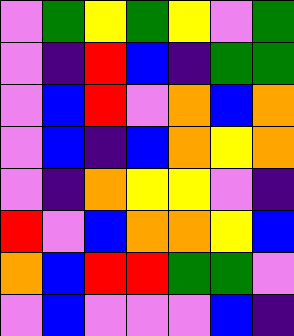[["violet", "green", "yellow", "green", "yellow", "violet", "green"], ["violet", "indigo", "red", "blue", "indigo", "green", "green"], ["violet", "blue", "red", "violet", "orange", "blue", "orange"], ["violet", "blue", "indigo", "blue", "orange", "yellow", "orange"], ["violet", "indigo", "orange", "yellow", "yellow", "violet", "indigo"], ["red", "violet", "blue", "orange", "orange", "yellow", "blue"], ["orange", "blue", "red", "red", "green", "green", "violet"], ["violet", "blue", "violet", "violet", "violet", "blue", "indigo"]]